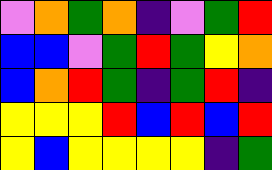[["violet", "orange", "green", "orange", "indigo", "violet", "green", "red"], ["blue", "blue", "violet", "green", "red", "green", "yellow", "orange"], ["blue", "orange", "red", "green", "indigo", "green", "red", "indigo"], ["yellow", "yellow", "yellow", "red", "blue", "red", "blue", "red"], ["yellow", "blue", "yellow", "yellow", "yellow", "yellow", "indigo", "green"]]